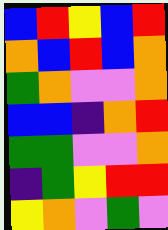[["blue", "red", "yellow", "blue", "red"], ["orange", "blue", "red", "blue", "orange"], ["green", "orange", "violet", "violet", "orange"], ["blue", "blue", "indigo", "orange", "red"], ["green", "green", "violet", "violet", "orange"], ["indigo", "green", "yellow", "red", "red"], ["yellow", "orange", "violet", "green", "violet"]]